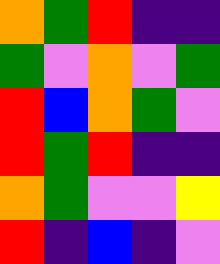[["orange", "green", "red", "indigo", "indigo"], ["green", "violet", "orange", "violet", "green"], ["red", "blue", "orange", "green", "violet"], ["red", "green", "red", "indigo", "indigo"], ["orange", "green", "violet", "violet", "yellow"], ["red", "indigo", "blue", "indigo", "violet"]]